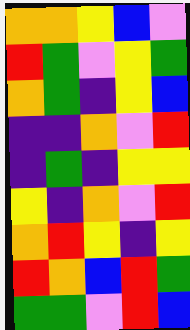[["orange", "orange", "yellow", "blue", "violet"], ["red", "green", "violet", "yellow", "green"], ["orange", "green", "indigo", "yellow", "blue"], ["indigo", "indigo", "orange", "violet", "red"], ["indigo", "green", "indigo", "yellow", "yellow"], ["yellow", "indigo", "orange", "violet", "red"], ["orange", "red", "yellow", "indigo", "yellow"], ["red", "orange", "blue", "red", "green"], ["green", "green", "violet", "red", "blue"]]